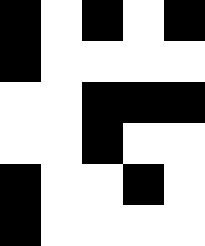[["black", "white", "black", "white", "black"], ["black", "white", "white", "white", "white"], ["white", "white", "black", "black", "black"], ["white", "white", "black", "white", "white"], ["black", "white", "white", "black", "white"], ["black", "white", "white", "white", "white"]]